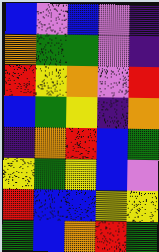[["blue", "violet", "blue", "violet", "indigo"], ["orange", "green", "green", "violet", "indigo"], ["red", "yellow", "orange", "violet", "red"], ["blue", "green", "yellow", "indigo", "orange"], ["indigo", "orange", "red", "blue", "green"], ["yellow", "green", "yellow", "blue", "violet"], ["red", "blue", "blue", "yellow", "yellow"], ["green", "blue", "orange", "red", "green"]]